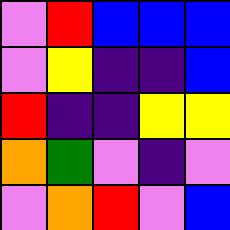[["violet", "red", "blue", "blue", "blue"], ["violet", "yellow", "indigo", "indigo", "blue"], ["red", "indigo", "indigo", "yellow", "yellow"], ["orange", "green", "violet", "indigo", "violet"], ["violet", "orange", "red", "violet", "blue"]]